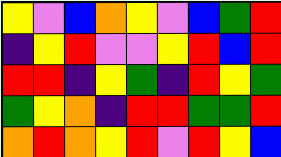[["yellow", "violet", "blue", "orange", "yellow", "violet", "blue", "green", "red"], ["indigo", "yellow", "red", "violet", "violet", "yellow", "red", "blue", "red"], ["red", "red", "indigo", "yellow", "green", "indigo", "red", "yellow", "green"], ["green", "yellow", "orange", "indigo", "red", "red", "green", "green", "red"], ["orange", "red", "orange", "yellow", "red", "violet", "red", "yellow", "blue"]]